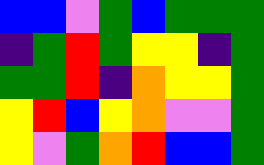[["blue", "blue", "violet", "green", "blue", "green", "green", "green"], ["indigo", "green", "red", "green", "yellow", "yellow", "indigo", "green"], ["green", "green", "red", "indigo", "orange", "yellow", "yellow", "green"], ["yellow", "red", "blue", "yellow", "orange", "violet", "violet", "green"], ["yellow", "violet", "green", "orange", "red", "blue", "blue", "green"]]